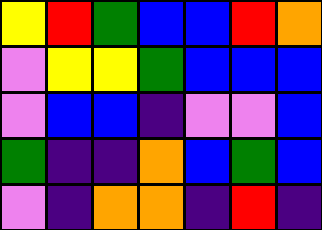[["yellow", "red", "green", "blue", "blue", "red", "orange"], ["violet", "yellow", "yellow", "green", "blue", "blue", "blue"], ["violet", "blue", "blue", "indigo", "violet", "violet", "blue"], ["green", "indigo", "indigo", "orange", "blue", "green", "blue"], ["violet", "indigo", "orange", "orange", "indigo", "red", "indigo"]]